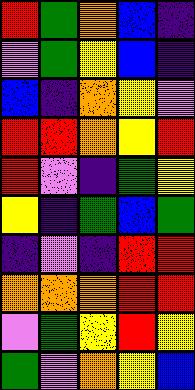[["red", "green", "orange", "blue", "indigo"], ["violet", "green", "yellow", "blue", "indigo"], ["blue", "indigo", "orange", "yellow", "violet"], ["red", "red", "orange", "yellow", "red"], ["red", "violet", "indigo", "green", "yellow"], ["yellow", "indigo", "green", "blue", "green"], ["indigo", "violet", "indigo", "red", "red"], ["orange", "orange", "orange", "red", "red"], ["violet", "green", "yellow", "red", "yellow"], ["green", "violet", "orange", "yellow", "blue"]]